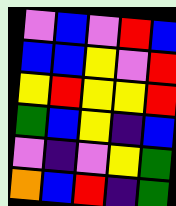[["violet", "blue", "violet", "red", "blue"], ["blue", "blue", "yellow", "violet", "red"], ["yellow", "red", "yellow", "yellow", "red"], ["green", "blue", "yellow", "indigo", "blue"], ["violet", "indigo", "violet", "yellow", "green"], ["orange", "blue", "red", "indigo", "green"]]